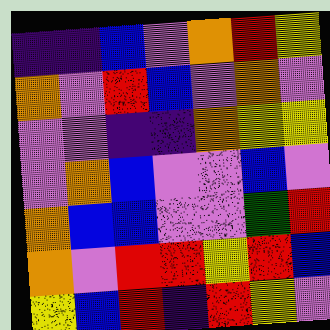[["indigo", "indigo", "blue", "violet", "orange", "red", "yellow"], ["orange", "violet", "red", "blue", "violet", "orange", "violet"], ["violet", "violet", "indigo", "indigo", "orange", "yellow", "yellow"], ["violet", "orange", "blue", "violet", "violet", "blue", "violet"], ["orange", "blue", "blue", "violet", "violet", "green", "red"], ["orange", "violet", "red", "red", "yellow", "red", "blue"], ["yellow", "blue", "red", "indigo", "red", "yellow", "violet"]]